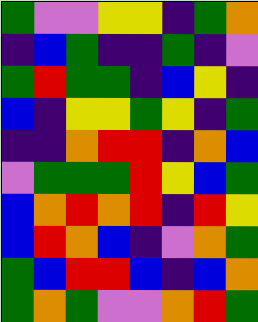[["green", "violet", "violet", "yellow", "yellow", "indigo", "green", "orange"], ["indigo", "blue", "green", "indigo", "indigo", "green", "indigo", "violet"], ["green", "red", "green", "green", "indigo", "blue", "yellow", "indigo"], ["blue", "indigo", "yellow", "yellow", "green", "yellow", "indigo", "green"], ["indigo", "indigo", "orange", "red", "red", "indigo", "orange", "blue"], ["violet", "green", "green", "green", "red", "yellow", "blue", "green"], ["blue", "orange", "red", "orange", "red", "indigo", "red", "yellow"], ["blue", "red", "orange", "blue", "indigo", "violet", "orange", "green"], ["green", "blue", "red", "red", "blue", "indigo", "blue", "orange"], ["green", "orange", "green", "violet", "violet", "orange", "red", "green"]]